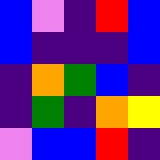[["blue", "violet", "indigo", "red", "blue"], ["blue", "indigo", "indigo", "indigo", "blue"], ["indigo", "orange", "green", "blue", "indigo"], ["indigo", "green", "indigo", "orange", "yellow"], ["violet", "blue", "blue", "red", "indigo"]]